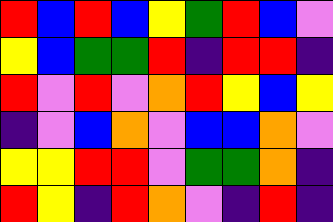[["red", "blue", "red", "blue", "yellow", "green", "red", "blue", "violet"], ["yellow", "blue", "green", "green", "red", "indigo", "red", "red", "indigo"], ["red", "violet", "red", "violet", "orange", "red", "yellow", "blue", "yellow"], ["indigo", "violet", "blue", "orange", "violet", "blue", "blue", "orange", "violet"], ["yellow", "yellow", "red", "red", "violet", "green", "green", "orange", "indigo"], ["red", "yellow", "indigo", "red", "orange", "violet", "indigo", "red", "indigo"]]